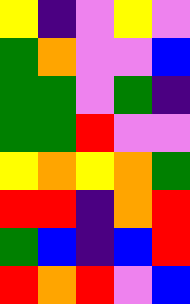[["yellow", "indigo", "violet", "yellow", "violet"], ["green", "orange", "violet", "violet", "blue"], ["green", "green", "violet", "green", "indigo"], ["green", "green", "red", "violet", "violet"], ["yellow", "orange", "yellow", "orange", "green"], ["red", "red", "indigo", "orange", "red"], ["green", "blue", "indigo", "blue", "red"], ["red", "orange", "red", "violet", "blue"]]